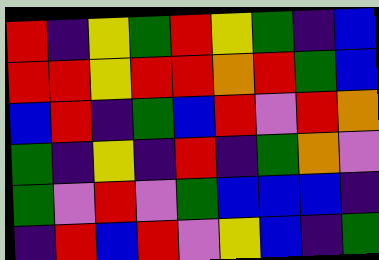[["red", "indigo", "yellow", "green", "red", "yellow", "green", "indigo", "blue"], ["red", "red", "yellow", "red", "red", "orange", "red", "green", "blue"], ["blue", "red", "indigo", "green", "blue", "red", "violet", "red", "orange"], ["green", "indigo", "yellow", "indigo", "red", "indigo", "green", "orange", "violet"], ["green", "violet", "red", "violet", "green", "blue", "blue", "blue", "indigo"], ["indigo", "red", "blue", "red", "violet", "yellow", "blue", "indigo", "green"]]